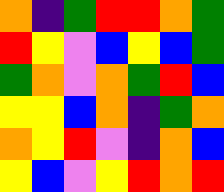[["orange", "indigo", "green", "red", "red", "orange", "green"], ["red", "yellow", "violet", "blue", "yellow", "blue", "green"], ["green", "orange", "violet", "orange", "green", "red", "blue"], ["yellow", "yellow", "blue", "orange", "indigo", "green", "orange"], ["orange", "yellow", "red", "violet", "indigo", "orange", "blue"], ["yellow", "blue", "violet", "yellow", "red", "orange", "red"]]